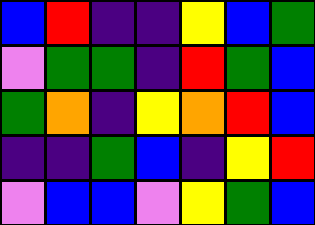[["blue", "red", "indigo", "indigo", "yellow", "blue", "green"], ["violet", "green", "green", "indigo", "red", "green", "blue"], ["green", "orange", "indigo", "yellow", "orange", "red", "blue"], ["indigo", "indigo", "green", "blue", "indigo", "yellow", "red"], ["violet", "blue", "blue", "violet", "yellow", "green", "blue"]]